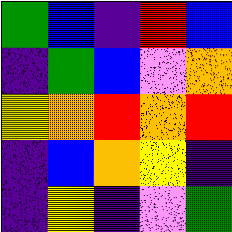[["green", "blue", "indigo", "red", "blue"], ["indigo", "green", "blue", "violet", "orange"], ["yellow", "orange", "red", "orange", "red"], ["indigo", "blue", "orange", "yellow", "indigo"], ["indigo", "yellow", "indigo", "violet", "green"]]